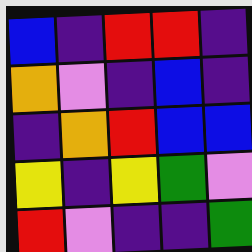[["blue", "indigo", "red", "red", "indigo"], ["orange", "violet", "indigo", "blue", "indigo"], ["indigo", "orange", "red", "blue", "blue"], ["yellow", "indigo", "yellow", "green", "violet"], ["red", "violet", "indigo", "indigo", "green"]]